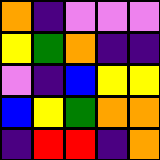[["orange", "indigo", "violet", "violet", "violet"], ["yellow", "green", "orange", "indigo", "indigo"], ["violet", "indigo", "blue", "yellow", "yellow"], ["blue", "yellow", "green", "orange", "orange"], ["indigo", "red", "red", "indigo", "orange"]]